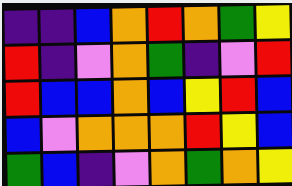[["indigo", "indigo", "blue", "orange", "red", "orange", "green", "yellow"], ["red", "indigo", "violet", "orange", "green", "indigo", "violet", "red"], ["red", "blue", "blue", "orange", "blue", "yellow", "red", "blue"], ["blue", "violet", "orange", "orange", "orange", "red", "yellow", "blue"], ["green", "blue", "indigo", "violet", "orange", "green", "orange", "yellow"]]